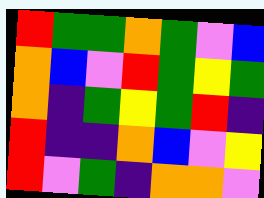[["red", "green", "green", "orange", "green", "violet", "blue"], ["orange", "blue", "violet", "red", "green", "yellow", "green"], ["orange", "indigo", "green", "yellow", "green", "red", "indigo"], ["red", "indigo", "indigo", "orange", "blue", "violet", "yellow"], ["red", "violet", "green", "indigo", "orange", "orange", "violet"]]